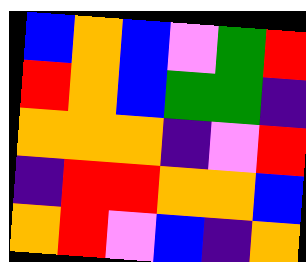[["blue", "orange", "blue", "violet", "green", "red"], ["red", "orange", "blue", "green", "green", "indigo"], ["orange", "orange", "orange", "indigo", "violet", "red"], ["indigo", "red", "red", "orange", "orange", "blue"], ["orange", "red", "violet", "blue", "indigo", "orange"]]